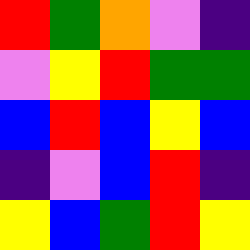[["red", "green", "orange", "violet", "indigo"], ["violet", "yellow", "red", "green", "green"], ["blue", "red", "blue", "yellow", "blue"], ["indigo", "violet", "blue", "red", "indigo"], ["yellow", "blue", "green", "red", "yellow"]]